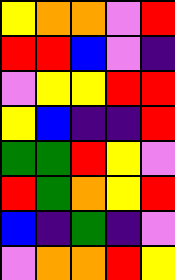[["yellow", "orange", "orange", "violet", "red"], ["red", "red", "blue", "violet", "indigo"], ["violet", "yellow", "yellow", "red", "red"], ["yellow", "blue", "indigo", "indigo", "red"], ["green", "green", "red", "yellow", "violet"], ["red", "green", "orange", "yellow", "red"], ["blue", "indigo", "green", "indigo", "violet"], ["violet", "orange", "orange", "red", "yellow"]]